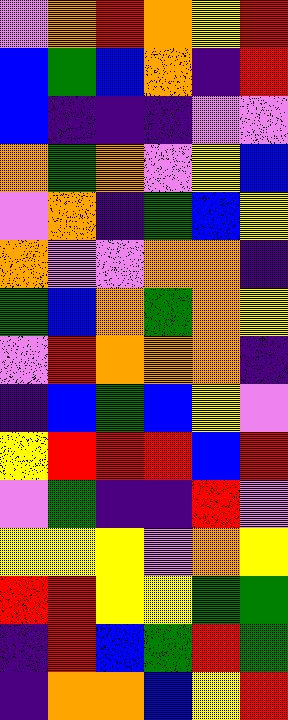[["violet", "orange", "red", "orange", "yellow", "red"], ["blue", "green", "blue", "orange", "indigo", "red"], ["blue", "indigo", "indigo", "indigo", "violet", "violet"], ["orange", "green", "orange", "violet", "yellow", "blue"], ["violet", "orange", "indigo", "green", "blue", "yellow"], ["orange", "violet", "violet", "orange", "orange", "indigo"], ["green", "blue", "orange", "green", "orange", "yellow"], ["violet", "red", "orange", "orange", "orange", "indigo"], ["indigo", "blue", "green", "blue", "yellow", "violet"], ["yellow", "red", "red", "red", "blue", "red"], ["violet", "green", "indigo", "indigo", "red", "violet"], ["yellow", "yellow", "yellow", "violet", "orange", "yellow"], ["red", "red", "yellow", "yellow", "green", "green"], ["indigo", "red", "blue", "green", "red", "green"], ["indigo", "orange", "orange", "blue", "yellow", "red"]]